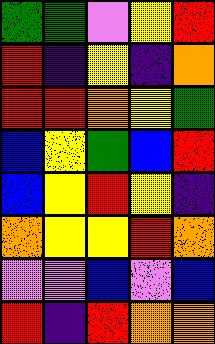[["green", "green", "violet", "yellow", "red"], ["red", "indigo", "yellow", "indigo", "orange"], ["red", "red", "orange", "yellow", "green"], ["blue", "yellow", "green", "blue", "red"], ["blue", "yellow", "red", "yellow", "indigo"], ["orange", "yellow", "yellow", "red", "orange"], ["violet", "violet", "blue", "violet", "blue"], ["red", "indigo", "red", "orange", "orange"]]